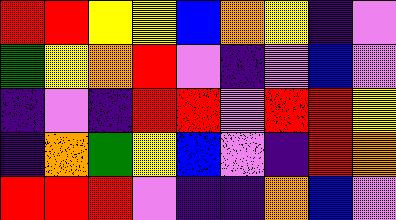[["red", "red", "yellow", "yellow", "blue", "orange", "yellow", "indigo", "violet"], ["green", "yellow", "orange", "red", "violet", "indigo", "violet", "blue", "violet"], ["indigo", "violet", "indigo", "red", "red", "violet", "red", "red", "yellow"], ["indigo", "orange", "green", "yellow", "blue", "violet", "indigo", "red", "orange"], ["red", "red", "red", "violet", "indigo", "indigo", "orange", "blue", "violet"]]